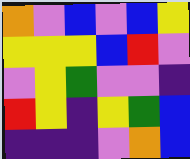[["orange", "violet", "blue", "violet", "blue", "yellow"], ["yellow", "yellow", "yellow", "blue", "red", "violet"], ["violet", "yellow", "green", "violet", "violet", "indigo"], ["red", "yellow", "indigo", "yellow", "green", "blue"], ["indigo", "indigo", "indigo", "violet", "orange", "blue"]]